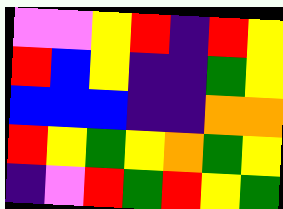[["violet", "violet", "yellow", "red", "indigo", "red", "yellow"], ["red", "blue", "yellow", "indigo", "indigo", "green", "yellow"], ["blue", "blue", "blue", "indigo", "indigo", "orange", "orange"], ["red", "yellow", "green", "yellow", "orange", "green", "yellow"], ["indigo", "violet", "red", "green", "red", "yellow", "green"]]